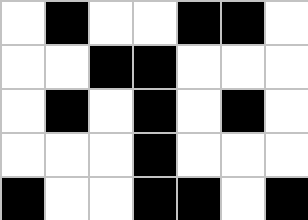[["white", "black", "white", "white", "black", "black", "white"], ["white", "white", "black", "black", "white", "white", "white"], ["white", "black", "white", "black", "white", "black", "white"], ["white", "white", "white", "black", "white", "white", "white"], ["black", "white", "white", "black", "black", "white", "black"]]